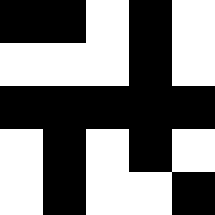[["black", "black", "white", "black", "white"], ["white", "white", "white", "black", "white"], ["black", "black", "black", "black", "black"], ["white", "black", "white", "black", "white"], ["white", "black", "white", "white", "black"]]